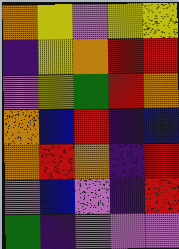[["orange", "yellow", "violet", "yellow", "yellow"], ["indigo", "yellow", "orange", "red", "red"], ["violet", "yellow", "green", "red", "orange"], ["orange", "blue", "red", "indigo", "blue"], ["orange", "red", "orange", "indigo", "red"], ["violet", "blue", "violet", "indigo", "red"], ["green", "indigo", "violet", "violet", "violet"]]